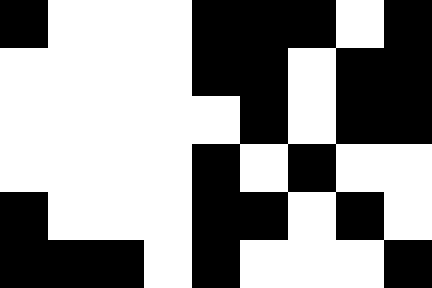[["black", "white", "white", "white", "black", "black", "black", "white", "black"], ["white", "white", "white", "white", "black", "black", "white", "black", "black"], ["white", "white", "white", "white", "white", "black", "white", "black", "black"], ["white", "white", "white", "white", "black", "white", "black", "white", "white"], ["black", "white", "white", "white", "black", "black", "white", "black", "white"], ["black", "black", "black", "white", "black", "white", "white", "white", "black"]]